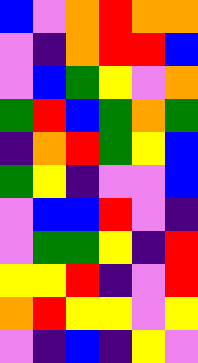[["blue", "violet", "orange", "red", "orange", "orange"], ["violet", "indigo", "orange", "red", "red", "blue"], ["violet", "blue", "green", "yellow", "violet", "orange"], ["green", "red", "blue", "green", "orange", "green"], ["indigo", "orange", "red", "green", "yellow", "blue"], ["green", "yellow", "indigo", "violet", "violet", "blue"], ["violet", "blue", "blue", "red", "violet", "indigo"], ["violet", "green", "green", "yellow", "indigo", "red"], ["yellow", "yellow", "red", "indigo", "violet", "red"], ["orange", "red", "yellow", "yellow", "violet", "yellow"], ["violet", "indigo", "blue", "indigo", "yellow", "violet"]]